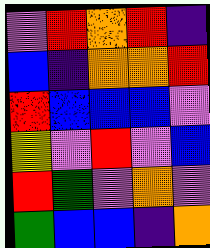[["violet", "red", "orange", "red", "indigo"], ["blue", "indigo", "orange", "orange", "red"], ["red", "blue", "blue", "blue", "violet"], ["yellow", "violet", "red", "violet", "blue"], ["red", "green", "violet", "orange", "violet"], ["green", "blue", "blue", "indigo", "orange"]]